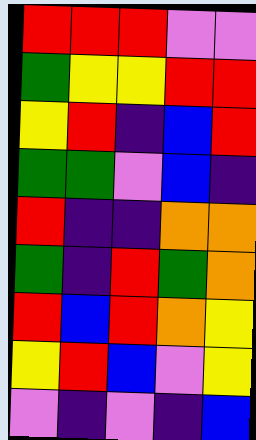[["red", "red", "red", "violet", "violet"], ["green", "yellow", "yellow", "red", "red"], ["yellow", "red", "indigo", "blue", "red"], ["green", "green", "violet", "blue", "indigo"], ["red", "indigo", "indigo", "orange", "orange"], ["green", "indigo", "red", "green", "orange"], ["red", "blue", "red", "orange", "yellow"], ["yellow", "red", "blue", "violet", "yellow"], ["violet", "indigo", "violet", "indigo", "blue"]]